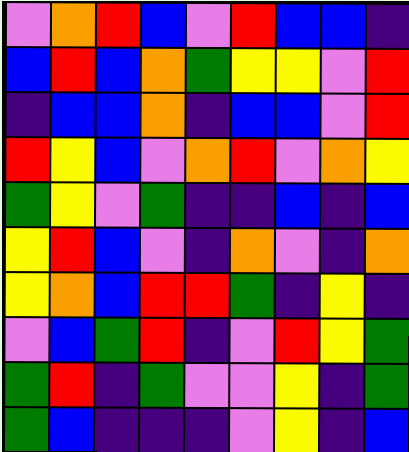[["violet", "orange", "red", "blue", "violet", "red", "blue", "blue", "indigo"], ["blue", "red", "blue", "orange", "green", "yellow", "yellow", "violet", "red"], ["indigo", "blue", "blue", "orange", "indigo", "blue", "blue", "violet", "red"], ["red", "yellow", "blue", "violet", "orange", "red", "violet", "orange", "yellow"], ["green", "yellow", "violet", "green", "indigo", "indigo", "blue", "indigo", "blue"], ["yellow", "red", "blue", "violet", "indigo", "orange", "violet", "indigo", "orange"], ["yellow", "orange", "blue", "red", "red", "green", "indigo", "yellow", "indigo"], ["violet", "blue", "green", "red", "indigo", "violet", "red", "yellow", "green"], ["green", "red", "indigo", "green", "violet", "violet", "yellow", "indigo", "green"], ["green", "blue", "indigo", "indigo", "indigo", "violet", "yellow", "indigo", "blue"]]